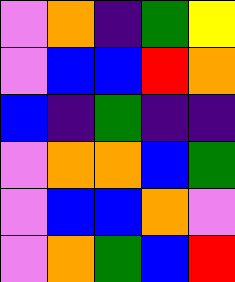[["violet", "orange", "indigo", "green", "yellow"], ["violet", "blue", "blue", "red", "orange"], ["blue", "indigo", "green", "indigo", "indigo"], ["violet", "orange", "orange", "blue", "green"], ["violet", "blue", "blue", "orange", "violet"], ["violet", "orange", "green", "blue", "red"]]